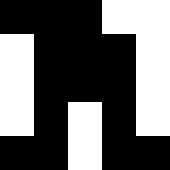[["black", "black", "black", "white", "white"], ["white", "black", "black", "black", "white"], ["white", "black", "black", "black", "white"], ["white", "black", "white", "black", "white"], ["black", "black", "white", "black", "black"]]